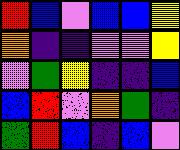[["red", "blue", "violet", "blue", "blue", "yellow"], ["orange", "indigo", "indigo", "violet", "violet", "yellow"], ["violet", "green", "yellow", "indigo", "indigo", "blue"], ["blue", "red", "violet", "orange", "green", "indigo"], ["green", "red", "blue", "indigo", "blue", "violet"]]